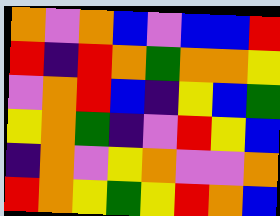[["orange", "violet", "orange", "blue", "violet", "blue", "blue", "red"], ["red", "indigo", "red", "orange", "green", "orange", "orange", "yellow"], ["violet", "orange", "red", "blue", "indigo", "yellow", "blue", "green"], ["yellow", "orange", "green", "indigo", "violet", "red", "yellow", "blue"], ["indigo", "orange", "violet", "yellow", "orange", "violet", "violet", "orange"], ["red", "orange", "yellow", "green", "yellow", "red", "orange", "blue"]]